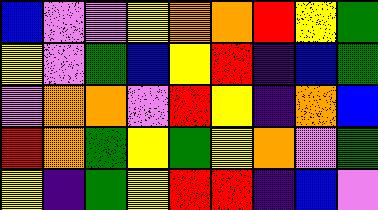[["blue", "violet", "violet", "yellow", "orange", "orange", "red", "yellow", "green"], ["yellow", "violet", "green", "blue", "yellow", "red", "indigo", "blue", "green"], ["violet", "orange", "orange", "violet", "red", "yellow", "indigo", "orange", "blue"], ["red", "orange", "green", "yellow", "green", "yellow", "orange", "violet", "green"], ["yellow", "indigo", "green", "yellow", "red", "red", "indigo", "blue", "violet"]]